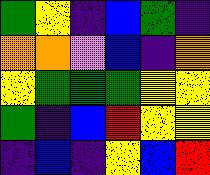[["green", "yellow", "indigo", "blue", "green", "indigo"], ["orange", "orange", "violet", "blue", "indigo", "orange"], ["yellow", "green", "green", "green", "yellow", "yellow"], ["green", "indigo", "blue", "red", "yellow", "yellow"], ["indigo", "blue", "indigo", "yellow", "blue", "red"]]